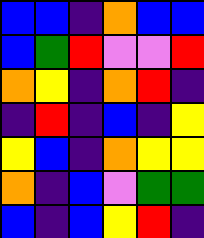[["blue", "blue", "indigo", "orange", "blue", "blue"], ["blue", "green", "red", "violet", "violet", "red"], ["orange", "yellow", "indigo", "orange", "red", "indigo"], ["indigo", "red", "indigo", "blue", "indigo", "yellow"], ["yellow", "blue", "indigo", "orange", "yellow", "yellow"], ["orange", "indigo", "blue", "violet", "green", "green"], ["blue", "indigo", "blue", "yellow", "red", "indigo"]]